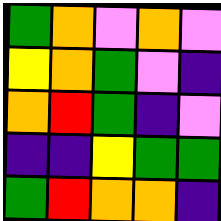[["green", "orange", "violet", "orange", "violet"], ["yellow", "orange", "green", "violet", "indigo"], ["orange", "red", "green", "indigo", "violet"], ["indigo", "indigo", "yellow", "green", "green"], ["green", "red", "orange", "orange", "indigo"]]